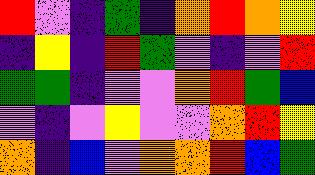[["red", "violet", "indigo", "green", "indigo", "orange", "red", "orange", "yellow"], ["indigo", "yellow", "indigo", "red", "green", "violet", "indigo", "violet", "red"], ["green", "green", "indigo", "violet", "violet", "orange", "red", "green", "blue"], ["violet", "indigo", "violet", "yellow", "violet", "violet", "orange", "red", "yellow"], ["orange", "indigo", "blue", "violet", "orange", "orange", "red", "blue", "green"]]